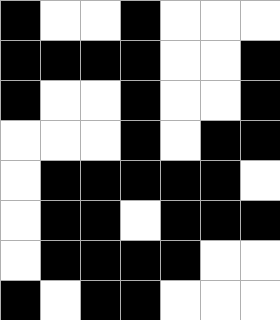[["black", "white", "white", "black", "white", "white", "white"], ["black", "black", "black", "black", "white", "white", "black"], ["black", "white", "white", "black", "white", "white", "black"], ["white", "white", "white", "black", "white", "black", "black"], ["white", "black", "black", "black", "black", "black", "white"], ["white", "black", "black", "white", "black", "black", "black"], ["white", "black", "black", "black", "black", "white", "white"], ["black", "white", "black", "black", "white", "white", "white"]]